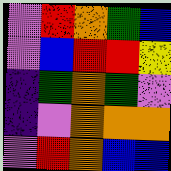[["violet", "red", "orange", "green", "blue"], ["violet", "blue", "red", "red", "yellow"], ["indigo", "green", "orange", "green", "violet"], ["indigo", "violet", "orange", "orange", "orange"], ["violet", "red", "orange", "blue", "blue"]]